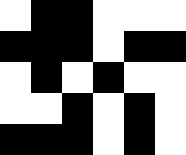[["white", "black", "black", "white", "white", "white"], ["black", "black", "black", "white", "black", "black"], ["white", "black", "white", "black", "white", "white"], ["white", "white", "black", "white", "black", "white"], ["black", "black", "black", "white", "black", "white"]]